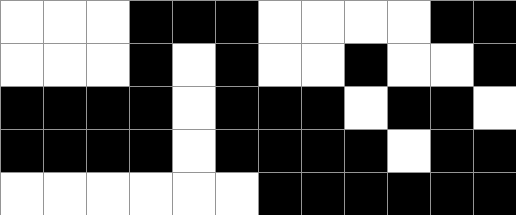[["white", "white", "white", "black", "black", "black", "white", "white", "white", "white", "black", "black"], ["white", "white", "white", "black", "white", "black", "white", "white", "black", "white", "white", "black"], ["black", "black", "black", "black", "white", "black", "black", "black", "white", "black", "black", "white"], ["black", "black", "black", "black", "white", "black", "black", "black", "black", "white", "black", "black"], ["white", "white", "white", "white", "white", "white", "black", "black", "black", "black", "black", "black"]]